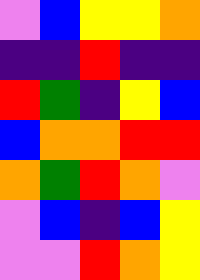[["violet", "blue", "yellow", "yellow", "orange"], ["indigo", "indigo", "red", "indigo", "indigo"], ["red", "green", "indigo", "yellow", "blue"], ["blue", "orange", "orange", "red", "red"], ["orange", "green", "red", "orange", "violet"], ["violet", "blue", "indigo", "blue", "yellow"], ["violet", "violet", "red", "orange", "yellow"]]